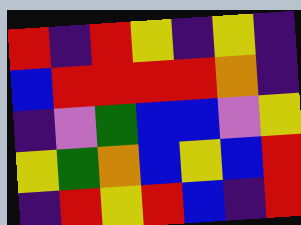[["red", "indigo", "red", "yellow", "indigo", "yellow", "indigo"], ["blue", "red", "red", "red", "red", "orange", "indigo"], ["indigo", "violet", "green", "blue", "blue", "violet", "yellow"], ["yellow", "green", "orange", "blue", "yellow", "blue", "red"], ["indigo", "red", "yellow", "red", "blue", "indigo", "red"]]